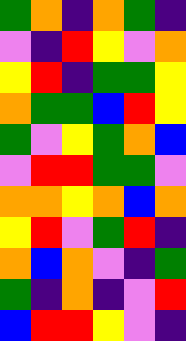[["green", "orange", "indigo", "orange", "green", "indigo"], ["violet", "indigo", "red", "yellow", "violet", "orange"], ["yellow", "red", "indigo", "green", "green", "yellow"], ["orange", "green", "green", "blue", "red", "yellow"], ["green", "violet", "yellow", "green", "orange", "blue"], ["violet", "red", "red", "green", "green", "violet"], ["orange", "orange", "yellow", "orange", "blue", "orange"], ["yellow", "red", "violet", "green", "red", "indigo"], ["orange", "blue", "orange", "violet", "indigo", "green"], ["green", "indigo", "orange", "indigo", "violet", "red"], ["blue", "red", "red", "yellow", "violet", "indigo"]]